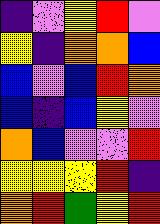[["indigo", "violet", "yellow", "red", "violet"], ["yellow", "indigo", "orange", "orange", "blue"], ["blue", "violet", "blue", "red", "orange"], ["blue", "indigo", "blue", "yellow", "violet"], ["orange", "blue", "violet", "violet", "red"], ["yellow", "yellow", "yellow", "red", "indigo"], ["orange", "red", "green", "yellow", "red"]]